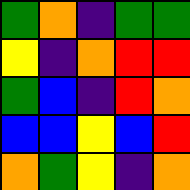[["green", "orange", "indigo", "green", "green"], ["yellow", "indigo", "orange", "red", "red"], ["green", "blue", "indigo", "red", "orange"], ["blue", "blue", "yellow", "blue", "red"], ["orange", "green", "yellow", "indigo", "orange"]]